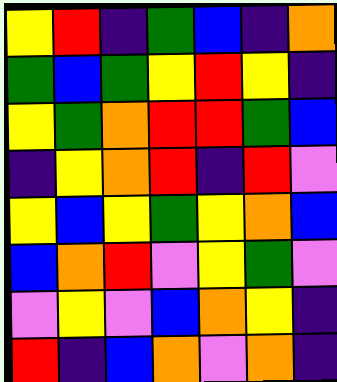[["yellow", "red", "indigo", "green", "blue", "indigo", "orange"], ["green", "blue", "green", "yellow", "red", "yellow", "indigo"], ["yellow", "green", "orange", "red", "red", "green", "blue"], ["indigo", "yellow", "orange", "red", "indigo", "red", "violet"], ["yellow", "blue", "yellow", "green", "yellow", "orange", "blue"], ["blue", "orange", "red", "violet", "yellow", "green", "violet"], ["violet", "yellow", "violet", "blue", "orange", "yellow", "indigo"], ["red", "indigo", "blue", "orange", "violet", "orange", "indigo"]]